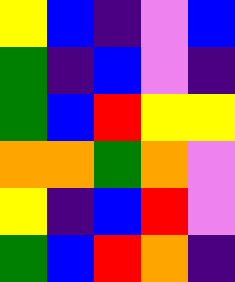[["yellow", "blue", "indigo", "violet", "blue"], ["green", "indigo", "blue", "violet", "indigo"], ["green", "blue", "red", "yellow", "yellow"], ["orange", "orange", "green", "orange", "violet"], ["yellow", "indigo", "blue", "red", "violet"], ["green", "blue", "red", "orange", "indigo"]]